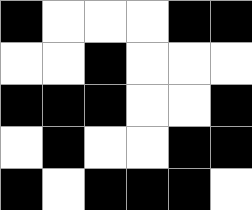[["black", "white", "white", "white", "black", "black"], ["white", "white", "black", "white", "white", "white"], ["black", "black", "black", "white", "white", "black"], ["white", "black", "white", "white", "black", "black"], ["black", "white", "black", "black", "black", "white"]]